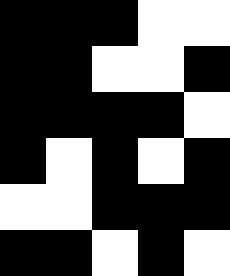[["black", "black", "black", "white", "white"], ["black", "black", "white", "white", "black"], ["black", "black", "black", "black", "white"], ["black", "white", "black", "white", "black"], ["white", "white", "black", "black", "black"], ["black", "black", "white", "black", "white"]]